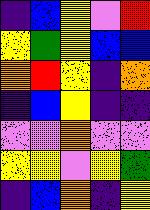[["indigo", "blue", "yellow", "violet", "red"], ["yellow", "green", "yellow", "blue", "blue"], ["orange", "red", "yellow", "indigo", "orange"], ["indigo", "blue", "yellow", "indigo", "indigo"], ["violet", "violet", "orange", "violet", "violet"], ["yellow", "yellow", "violet", "yellow", "green"], ["indigo", "blue", "orange", "indigo", "yellow"]]